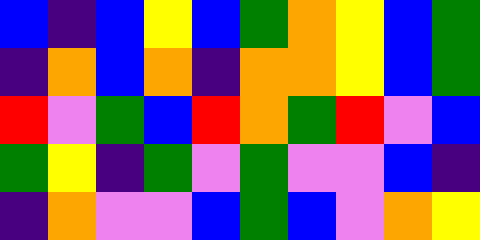[["blue", "indigo", "blue", "yellow", "blue", "green", "orange", "yellow", "blue", "green"], ["indigo", "orange", "blue", "orange", "indigo", "orange", "orange", "yellow", "blue", "green"], ["red", "violet", "green", "blue", "red", "orange", "green", "red", "violet", "blue"], ["green", "yellow", "indigo", "green", "violet", "green", "violet", "violet", "blue", "indigo"], ["indigo", "orange", "violet", "violet", "blue", "green", "blue", "violet", "orange", "yellow"]]